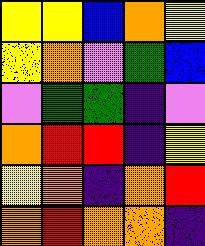[["yellow", "yellow", "blue", "orange", "yellow"], ["yellow", "orange", "violet", "green", "blue"], ["violet", "green", "green", "indigo", "violet"], ["orange", "red", "red", "indigo", "yellow"], ["yellow", "orange", "indigo", "orange", "red"], ["orange", "red", "orange", "orange", "indigo"]]